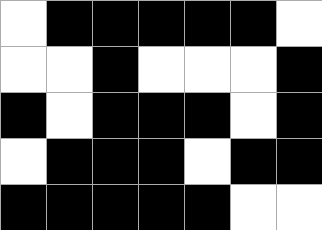[["white", "black", "black", "black", "black", "black", "white"], ["white", "white", "black", "white", "white", "white", "black"], ["black", "white", "black", "black", "black", "white", "black"], ["white", "black", "black", "black", "white", "black", "black"], ["black", "black", "black", "black", "black", "white", "white"]]